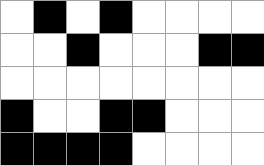[["white", "black", "white", "black", "white", "white", "white", "white"], ["white", "white", "black", "white", "white", "white", "black", "black"], ["white", "white", "white", "white", "white", "white", "white", "white"], ["black", "white", "white", "black", "black", "white", "white", "white"], ["black", "black", "black", "black", "white", "white", "white", "white"]]